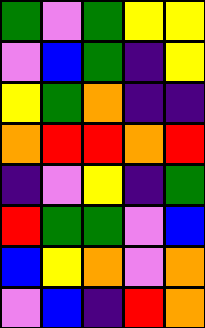[["green", "violet", "green", "yellow", "yellow"], ["violet", "blue", "green", "indigo", "yellow"], ["yellow", "green", "orange", "indigo", "indigo"], ["orange", "red", "red", "orange", "red"], ["indigo", "violet", "yellow", "indigo", "green"], ["red", "green", "green", "violet", "blue"], ["blue", "yellow", "orange", "violet", "orange"], ["violet", "blue", "indigo", "red", "orange"]]